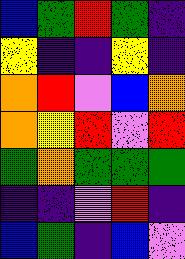[["blue", "green", "red", "green", "indigo"], ["yellow", "indigo", "indigo", "yellow", "indigo"], ["orange", "red", "violet", "blue", "orange"], ["orange", "yellow", "red", "violet", "red"], ["green", "orange", "green", "green", "green"], ["indigo", "indigo", "violet", "red", "indigo"], ["blue", "green", "indigo", "blue", "violet"]]